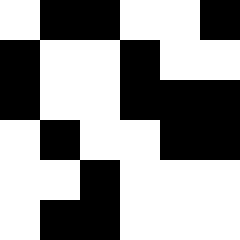[["white", "black", "black", "white", "white", "black"], ["black", "white", "white", "black", "white", "white"], ["black", "white", "white", "black", "black", "black"], ["white", "black", "white", "white", "black", "black"], ["white", "white", "black", "white", "white", "white"], ["white", "black", "black", "white", "white", "white"]]